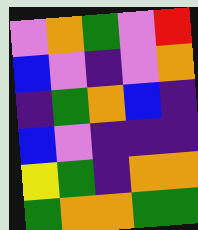[["violet", "orange", "green", "violet", "red"], ["blue", "violet", "indigo", "violet", "orange"], ["indigo", "green", "orange", "blue", "indigo"], ["blue", "violet", "indigo", "indigo", "indigo"], ["yellow", "green", "indigo", "orange", "orange"], ["green", "orange", "orange", "green", "green"]]